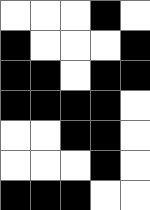[["white", "white", "white", "black", "white"], ["black", "white", "white", "white", "black"], ["black", "black", "white", "black", "black"], ["black", "black", "black", "black", "white"], ["white", "white", "black", "black", "white"], ["white", "white", "white", "black", "white"], ["black", "black", "black", "white", "white"]]